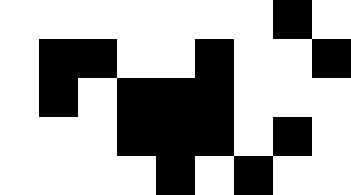[["white", "white", "white", "white", "white", "white", "white", "black", "white"], ["white", "black", "black", "white", "white", "black", "white", "white", "black"], ["white", "black", "white", "black", "black", "black", "white", "white", "white"], ["white", "white", "white", "black", "black", "black", "white", "black", "white"], ["white", "white", "white", "white", "black", "white", "black", "white", "white"]]